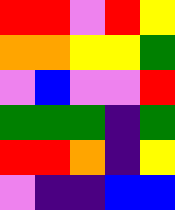[["red", "red", "violet", "red", "yellow"], ["orange", "orange", "yellow", "yellow", "green"], ["violet", "blue", "violet", "violet", "red"], ["green", "green", "green", "indigo", "green"], ["red", "red", "orange", "indigo", "yellow"], ["violet", "indigo", "indigo", "blue", "blue"]]